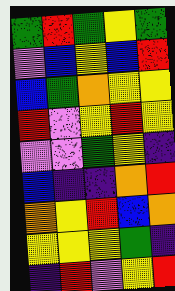[["green", "red", "green", "yellow", "green"], ["violet", "blue", "yellow", "blue", "red"], ["blue", "green", "orange", "yellow", "yellow"], ["red", "violet", "yellow", "red", "yellow"], ["violet", "violet", "green", "yellow", "indigo"], ["blue", "indigo", "indigo", "orange", "red"], ["orange", "yellow", "red", "blue", "orange"], ["yellow", "yellow", "yellow", "green", "indigo"], ["indigo", "red", "violet", "yellow", "red"]]